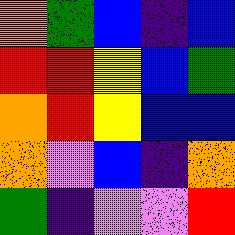[["orange", "green", "blue", "indigo", "blue"], ["red", "red", "yellow", "blue", "green"], ["orange", "red", "yellow", "blue", "blue"], ["orange", "violet", "blue", "indigo", "orange"], ["green", "indigo", "violet", "violet", "red"]]